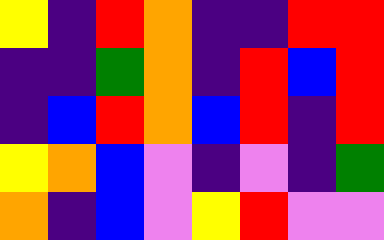[["yellow", "indigo", "red", "orange", "indigo", "indigo", "red", "red"], ["indigo", "indigo", "green", "orange", "indigo", "red", "blue", "red"], ["indigo", "blue", "red", "orange", "blue", "red", "indigo", "red"], ["yellow", "orange", "blue", "violet", "indigo", "violet", "indigo", "green"], ["orange", "indigo", "blue", "violet", "yellow", "red", "violet", "violet"]]